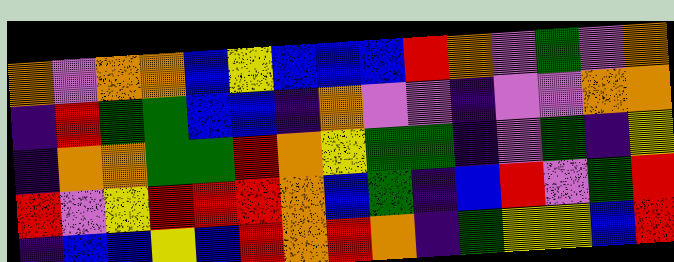[["orange", "violet", "orange", "orange", "blue", "yellow", "blue", "blue", "blue", "red", "orange", "violet", "green", "violet", "orange"], ["indigo", "red", "green", "green", "blue", "blue", "indigo", "orange", "violet", "violet", "indigo", "violet", "violet", "orange", "orange"], ["indigo", "orange", "orange", "green", "green", "red", "orange", "yellow", "green", "green", "indigo", "violet", "green", "indigo", "yellow"], ["red", "violet", "yellow", "red", "red", "red", "orange", "blue", "green", "indigo", "blue", "red", "violet", "green", "red"], ["indigo", "blue", "blue", "yellow", "blue", "red", "orange", "red", "orange", "indigo", "green", "yellow", "yellow", "blue", "red"]]